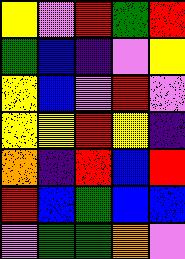[["yellow", "violet", "red", "green", "red"], ["green", "blue", "indigo", "violet", "yellow"], ["yellow", "blue", "violet", "red", "violet"], ["yellow", "yellow", "red", "yellow", "indigo"], ["orange", "indigo", "red", "blue", "red"], ["red", "blue", "green", "blue", "blue"], ["violet", "green", "green", "orange", "violet"]]